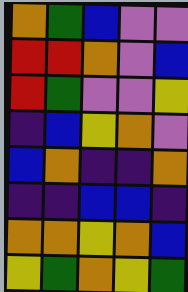[["orange", "green", "blue", "violet", "violet"], ["red", "red", "orange", "violet", "blue"], ["red", "green", "violet", "violet", "yellow"], ["indigo", "blue", "yellow", "orange", "violet"], ["blue", "orange", "indigo", "indigo", "orange"], ["indigo", "indigo", "blue", "blue", "indigo"], ["orange", "orange", "yellow", "orange", "blue"], ["yellow", "green", "orange", "yellow", "green"]]